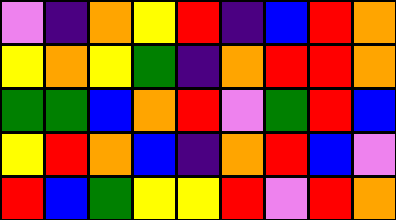[["violet", "indigo", "orange", "yellow", "red", "indigo", "blue", "red", "orange"], ["yellow", "orange", "yellow", "green", "indigo", "orange", "red", "red", "orange"], ["green", "green", "blue", "orange", "red", "violet", "green", "red", "blue"], ["yellow", "red", "orange", "blue", "indigo", "orange", "red", "blue", "violet"], ["red", "blue", "green", "yellow", "yellow", "red", "violet", "red", "orange"]]